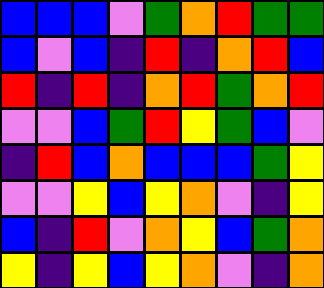[["blue", "blue", "blue", "violet", "green", "orange", "red", "green", "green"], ["blue", "violet", "blue", "indigo", "red", "indigo", "orange", "red", "blue"], ["red", "indigo", "red", "indigo", "orange", "red", "green", "orange", "red"], ["violet", "violet", "blue", "green", "red", "yellow", "green", "blue", "violet"], ["indigo", "red", "blue", "orange", "blue", "blue", "blue", "green", "yellow"], ["violet", "violet", "yellow", "blue", "yellow", "orange", "violet", "indigo", "yellow"], ["blue", "indigo", "red", "violet", "orange", "yellow", "blue", "green", "orange"], ["yellow", "indigo", "yellow", "blue", "yellow", "orange", "violet", "indigo", "orange"]]